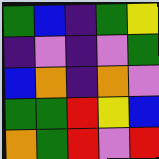[["green", "blue", "indigo", "green", "yellow"], ["indigo", "violet", "indigo", "violet", "green"], ["blue", "orange", "indigo", "orange", "violet"], ["green", "green", "red", "yellow", "blue"], ["orange", "green", "red", "violet", "red"]]